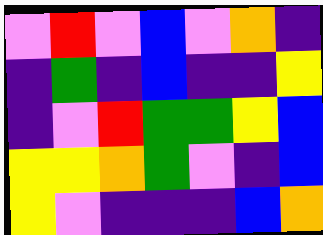[["violet", "red", "violet", "blue", "violet", "orange", "indigo"], ["indigo", "green", "indigo", "blue", "indigo", "indigo", "yellow"], ["indigo", "violet", "red", "green", "green", "yellow", "blue"], ["yellow", "yellow", "orange", "green", "violet", "indigo", "blue"], ["yellow", "violet", "indigo", "indigo", "indigo", "blue", "orange"]]